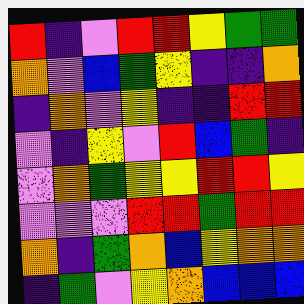[["red", "indigo", "violet", "red", "red", "yellow", "green", "green"], ["orange", "violet", "blue", "green", "yellow", "indigo", "indigo", "orange"], ["indigo", "orange", "violet", "yellow", "indigo", "indigo", "red", "red"], ["violet", "indigo", "yellow", "violet", "red", "blue", "green", "indigo"], ["violet", "orange", "green", "yellow", "yellow", "red", "red", "yellow"], ["violet", "violet", "violet", "red", "red", "green", "red", "red"], ["orange", "indigo", "green", "orange", "blue", "yellow", "orange", "orange"], ["indigo", "green", "violet", "yellow", "orange", "blue", "blue", "blue"]]